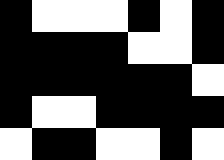[["black", "white", "white", "white", "black", "white", "black"], ["black", "black", "black", "black", "white", "white", "black"], ["black", "black", "black", "black", "black", "black", "white"], ["black", "white", "white", "black", "black", "black", "black"], ["white", "black", "black", "white", "white", "black", "white"]]